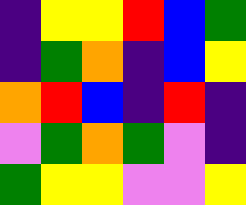[["indigo", "yellow", "yellow", "red", "blue", "green"], ["indigo", "green", "orange", "indigo", "blue", "yellow"], ["orange", "red", "blue", "indigo", "red", "indigo"], ["violet", "green", "orange", "green", "violet", "indigo"], ["green", "yellow", "yellow", "violet", "violet", "yellow"]]